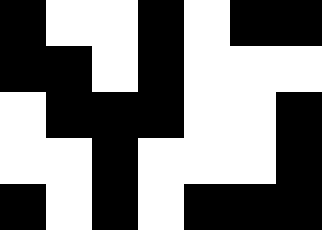[["black", "white", "white", "black", "white", "black", "black"], ["black", "black", "white", "black", "white", "white", "white"], ["white", "black", "black", "black", "white", "white", "black"], ["white", "white", "black", "white", "white", "white", "black"], ["black", "white", "black", "white", "black", "black", "black"]]